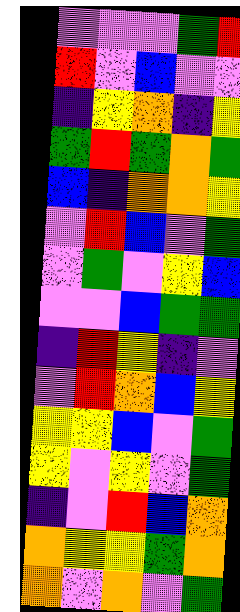[["violet", "violet", "violet", "green", "red"], ["red", "violet", "blue", "violet", "violet"], ["indigo", "yellow", "orange", "indigo", "yellow"], ["green", "red", "green", "orange", "green"], ["blue", "indigo", "orange", "orange", "yellow"], ["violet", "red", "blue", "violet", "green"], ["violet", "green", "violet", "yellow", "blue"], ["violet", "violet", "blue", "green", "green"], ["indigo", "red", "yellow", "indigo", "violet"], ["violet", "red", "orange", "blue", "yellow"], ["yellow", "yellow", "blue", "violet", "green"], ["yellow", "violet", "yellow", "violet", "green"], ["indigo", "violet", "red", "blue", "orange"], ["orange", "yellow", "yellow", "green", "orange"], ["orange", "violet", "orange", "violet", "green"]]